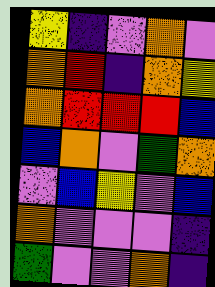[["yellow", "indigo", "violet", "orange", "violet"], ["orange", "red", "indigo", "orange", "yellow"], ["orange", "red", "red", "red", "blue"], ["blue", "orange", "violet", "green", "orange"], ["violet", "blue", "yellow", "violet", "blue"], ["orange", "violet", "violet", "violet", "indigo"], ["green", "violet", "violet", "orange", "indigo"]]